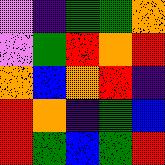[["violet", "indigo", "green", "green", "orange"], ["violet", "green", "red", "orange", "red"], ["orange", "blue", "orange", "red", "indigo"], ["red", "orange", "indigo", "green", "blue"], ["red", "green", "blue", "green", "red"]]